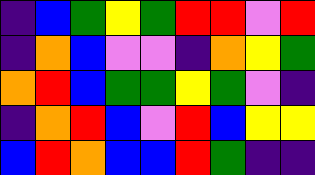[["indigo", "blue", "green", "yellow", "green", "red", "red", "violet", "red"], ["indigo", "orange", "blue", "violet", "violet", "indigo", "orange", "yellow", "green"], ["orange", "red", "blue", "green", "green", "yellow", "green", "violet", "indigo"], ["indigo", "orange", "red", "blue", "violet", "red", "blue", "yellow", "yellow"], ["blue", "red", "orange", "blue", "blue", "red", "green", "indigo", "indigo"]]